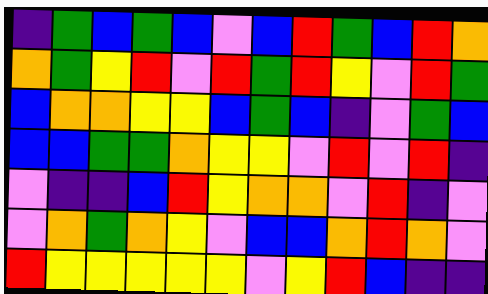[["indigo", "green", "blue", "green", "blue", "violet", "blue", "red", "green", "blue", "red", "orange"], ["orange", "green", "yellow", "red", "violet", "red", "green", "red", "yellow", "violet", "red", "green"], ["blue", "orange", "orange", "yellow", "yellow", "blue", "green", "blue", "indigo", "violet", "green", "blue"], ["blue", "blue", "green", "green", "orange", "yellow", "yellow", "violet", "red", "violet", "red", "indigo"], ["violet", "indigo", "indigo", "blue", "red", "yellow", "orange", "orange", "violet", "red", "indigo", "violet"], ["violet", "orange", "green", "orange", "yellow", "violet", "blue", "blue", "orange", "red", "orange", "violet"], ["red", "yellow", "yellow", "yellow", "yellow", "yellow", "violet", "yellow", "red", "blue", "indigo", "indigo"]]